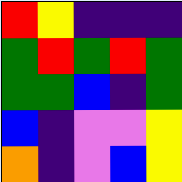[["red", "yellow", "indigo", "indigo", "indigo"], ["green", "red", "green", "red", "green"], ["green", "green", "blue", "indigo", "green"], ["blue", "indigo", "violet", "violet", "yellow"], ["orange", "indigo", "violet", "blue", "yellow"]]